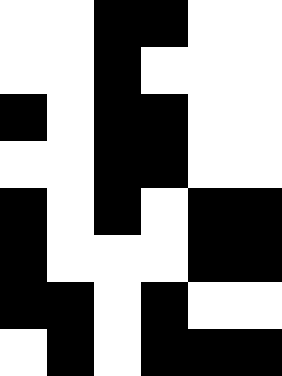[["white", "white", "black", "black", "white", "white"], ["white", "white", "black", "white", "white", "white"], ["black", "white", "black", "black", "white", "white"], ["white", "white", "black", "black", "white", "white"], ["black", "white", "black", "white", "black", "black"], ["black", "white", "white", "white", "black", "black"], ["black", "black", "white", "black", "white", "white"], ["white", "black", "white", "black", "black", "black"]]